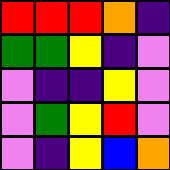[["red", "red", "red", "orange", "indigo"], ["green", "green", "yellow", "indigo", "violet"], ["violet", "indigo", "indigo", "yellow", "violet"], ["violet", "green", "yellow", "red", "violet"], ["violet", "indigo", "yellow", "blue", "orange"]]